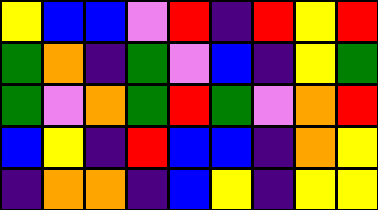[["yellow", "blue", "blue", "violet", "red", "indigo", "red", "yellow", "red"], ["green", "orange", "indigo", "green", "violet", "blue", "indigo", "yellow", "green"], ["green", "violet", "orange", "green", "red", "green", "violet", "orange", "red"], ["blue", "yellow", "indigo", "red", "blue", "blue", "indigo", "orange", "yellow"], ["indigo", "orange", "orange", "indigo", "blue", "yellow", "indigo", "yellow", "yellow"]]